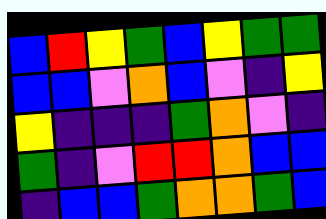[["blue", "red", "yellow", "green", "blue", "yellow", "green", "green"], ["blue", "blue", "violet", "orange", "blue", "violet", "indigo", "yellow"], ["yellow", "indigo", "indigo", "indigo", "green", "orange", "violet", "indigo"], ["green", "indigo", "violet", "red", "red", "orange", "blue", "blue"], ["indigo", "blue", "blue", "green", "orange", "orange", "green", "blue"]]